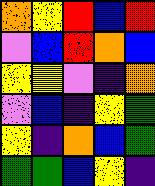[["orange", "yellow", "red", "blue", "red"], ["violet", "blue", "red", "orange", "blue"], ["yellow", "yellow", "violet", "indigo", "orange"], ["violet", "blue", "indigo", "yellow", "green"], ["yellow", "indigo", "orange", "blue", "green"], ["green", "green", "blue", "yellow", "indigo"]]